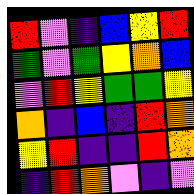[["red", "violet", "indigo", "blue", "yellow", "red"], ["green", "violet", "green", "yellow", "orange", "blue"], ["violet", "red", "yellow", "green", "green", "yellow"], ["orange", "indigo", "blue", "indigo", "red", "orange"], ["yellow", "red", "indigo", "indigo", "red", "orange"], ["indigo", "red", "orange", "violet", "indigo", "violet"]]